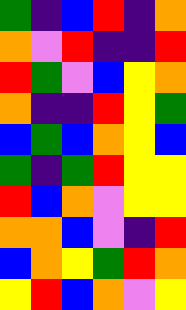[["green", "indigo", "blue", "red", "indigo", "orange"], ["orange", "violet", "red", "indigo", "indigo", "red"], ["red", "green", "violet", "blue", "yellow", "orange"], ["orange", "indigo", "indigo", "red", "yellow", "green"], ["blue", "green", "blue", "orange", "yellow", "blue"], ["green", "indigo", "green", "red", "yellow", "yellow"], ["red", "blue", "orange", "violet", "yellow", "yellow"], ["orange", "orange", "blue", "violet", "indigo", "red"], ["blue", "orange", "yellow", "green", "red", "orange"], ["yellow", "red", "blue", "orange", "violet", "yellow"]]